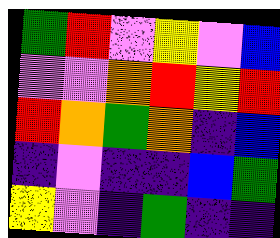[["green", "red", "violet", "yellow", "violet", "blue"], ["violet", "violet", "orange", "red", "yellow", "red"], ["red", "orange", "green", "orange", "indigo", "blue"], ["indigo", "violet", "indigo", "indigo", "blue", "green"], ["yellow", "violet", "indigo", "green", "indigo", "indigo"]]